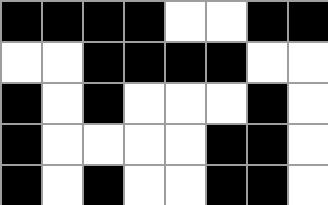[["black", "black", "black", "black", "white", "white", "black", "black"], ["white", "white", "black", "black", "black", "black", "white", "white"], ["black", "white", "black", "white", "white", "white", "black", "white"], ["black", "white", "white", "white", "white", "black", "black", "white"], ["black", "white", "black", "white", "white", "black", "black", "white"]]